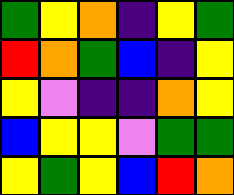[["green", "yellow", "orange", "indigo", "yellow", "green"], ["red", "orange", "green", "blue", "indigo", "yellow"], ["yellow", "violet", "indigo", "indigo", "orange", "yellow"], ["blue", "yellow", "yellow", "violet", "green", "green"], ["yellow", "green", "yellow", "blue", "red", "orange"]]